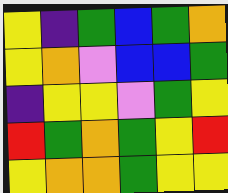[["yellow", "indigo", "green", "blue", "green", "orange"], ["yellow", "orange", "violet", "blue", "blue", "green"], ["indigo", "yellow", "yellow", "violet", "green", "yellow"], ["red", "green", "orange", "green", "yellow", "red"], ["yellow", "orange", "orange", "green", "yellow", "yellow"]]